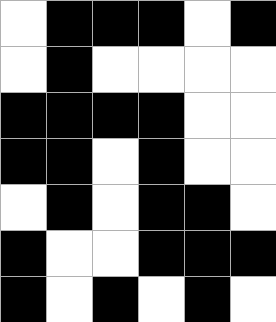[["white", "black", "black", "black", "white", "black"], ["white", "black", "white", "white", "white", "white"], ["black", "black", "black", "black", "white", "white"], ["black", "black", "white", "black", "white", "white"], ["white", "black", "white", "black", "black", "white"], ["black", "white", "white", "black", "black", "black"], ["black", "white", "black", "white", "black", "white"]]